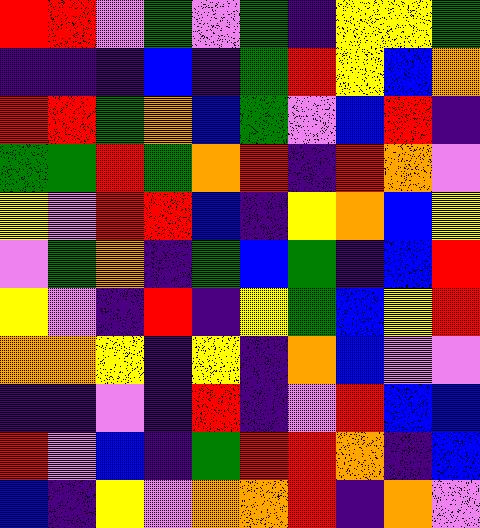[["red", "red", "violet", "green", "violet", "green", "indigo", "yellow", "yellow", "green"], ["indigo", "indigo", "indigo", "blue", "indigo", "green", "red", "yellow", "blue", "orange"], ["red", "red", "green", "orange", "blue", "green", "violet", "blue", "red", "indigo"], ["green", "green", "red", "green", "orange", "red", "indigo", "red", "orange", "violet"], ["yellow", "violet", "red", "red", "blue", "indigo", "yellow", "orange", "blue", "yellow"], ["violet", "green", "orange", "indigo", "green", "blue", "green", "indigo", "blue", "red"], ["yellow", "violet", "indigo", "red", "indigo", "yellow", "green", "blue", "yellow", "red"], ["orange", "orange", "yellow", "indigo", "yellow", "indigo", "orange", "blue", "violet", "violet"], ["indigo", "indigo", "violet", "indigo", "red", "indigo", "violet", "red", "blue", "blue"], ["red", "violet", "blue", "indigo", "green", "red", "red", "orange", "indigo", "blue"], ["blue", "indigo", "yellow", "violet", "orange", "orange", "red", "indigo", "orange", "violet"]]